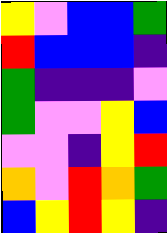[["yellow", "violet", "blue", "blue", "green"], ["red", "blue", "blue", "blue", "indigo"], ["green", "indigo", "indigo", "indigo", "violet"], ["green", "violet", "violet", "yellow", "blue"], ["violet", "violet", "indigo", "yellow", "red"], ["orange", "violet", "red", "orange", "green"], ["blue", "yellow", "red", "yellow", "indigo"]]